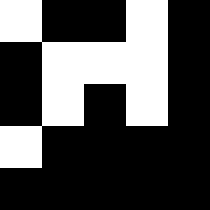[["white", "black", "black", "white", "black"], ["black", "white", "white", "white", "black"], ["black", "white", "black", "white", "black"], ["white", "black", "black", "black", "black"], ["black", "black", "black", "black", "black"]]